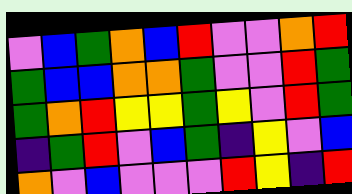[["violet", "blue", "green", "orange", "blue", "red", "violet", "violet", "orange", "red"], ["green", "blue", "blue", "orange", "orange", "green", "violet", "violet", "red", "green"], ["green", "orange", "red", "yellow", "yellow", "green", "yellow", "violet", "red", "green"], ["indigo", "green", "red", "violet", "blue", "green", "indigo", "yellow", "violet", "blue"], ["orange", "violet", "blue", "violet", "violet", "violet", "red", "yellow", "indigo", "red"]]